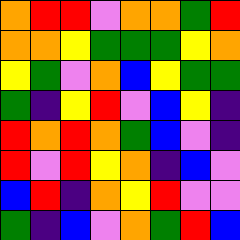[["orange", "red", "red", "violet", "orange", "orange", "green", "red"], ["orange", "orange", "yellow", "green", "green", "green", "yellow", "orange"], ["yellow", "green", "violet", "orange", "blue", "yellow", "green", "green"], ["green", "indigo", "yellow", "red", "violet", "blue", "yellow", "indigo"], ["red", "orange", "red", "orange", "green", "blue", "violet", "indigo"], ["red", "violet", "red", "yellow", "orange", "indigo", "blue", "violet"], ["blue", "red", "indigo", "orange", "yellow", "red", "violet", "violet"], ["green", "indigo", "blue", "violet", "orange", "green", "red", "blue"]]